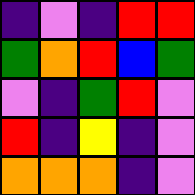[["indigo", "violet", "indigo", "red", "red"], ["green", "orange", "red", "blue", "green"], ["violet", "indigo", "green", "red", "violet"], ["red", "indigo", "yellow", "indigo", "violet"], ["orange", "orange", "orange", "indigo", "violet"]]